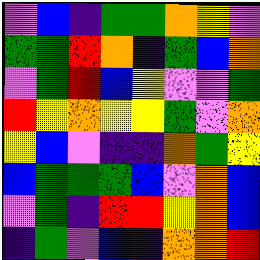[["violet", "blue", "indigo", "green", "green", "orange", "yellow", "violet"], ["green", "green", "red", "orange", "indigo", "green", "blue", "orange"], ["violet", "green", "red", "blue", "yellow", "violet", "violet", "green"], ["red", "yellow", "orange", "yellow", "yellow", "green", "violet", "orange"], ["yellow", "blue", "violet", "indigo", "indigo", "orange", "green", "yellow"], ["blue", "green", "green", "green", "blue", "violet", "orange", "blue"], ["violet", "green", "indigo", "red", "red", "yellow", "orange", "blue"], ["indigo", "green", "violet", "blue", "indigo", "orange", "orange", "red"]]